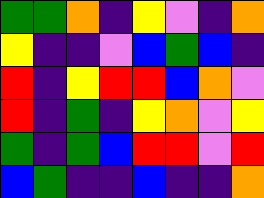[["green", "green", "orange", "indigo", "yellow", "violet", "indigo", "orange"], ["yellow", "indigo", "indigo", "violet", "blue", "green", "blue", "indigo"], ["red", "indigo", "yellow", "red", "red", "blue", "orange", "violet"], ["red", "indigo", "green", "indigo", "yellow", "orange", "violet", "yellow"], ["green", "indigo", "green", "blue", "red", "red", "violet", "red"], ["blue", "green", "indigo", "indigo", "blue", "indigo", "indigo", "orange"]]